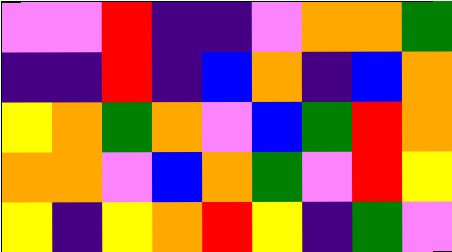[["violet", "violet", "red", "indigo", "indigo", "violet", "orange", "orange", "green"], ["indigo", "indigo", "red", "indigo", "blue", "orange", "indigo", "blue", "orange"], ["yellow", "orange", "green", "orange", "violet", "blue", "green", "red", "orange"], ["orange", "orange", "violet", "blue", "orange", "green", "violet", "red", "yellow"], ["yellow", "indigo", "yellow", "orange", "red", "yellow", "indigo", "green", "violet"]]